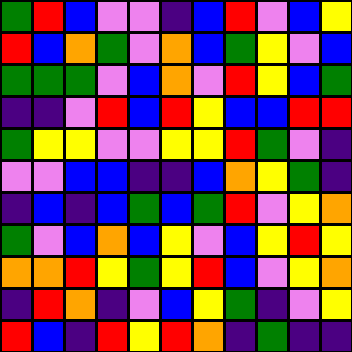[["green", "red", "blue", "violet", "violet", "indigo", "blue", "red", "violet", "blue", "yellow"], ["red", "blue", "orange", "green", "violet", "orange", "blue", "green", "yellow", "violet", "blue"], ["green", "green", "green", "violet", "blue", "orange", "violet", "red", "yellow", "blue", "green"], ["indigo", "indigo", "violet", "red", "blue", "red", "yellow", "blue", "blue", "red", "red"], ["green", "yellow", "yellow", "violet", "violet", "yellow", "yellow", "red", "green", "violet", "indigo"], ["violet", "violet", "blue", "blue", "indigo", "indigo", "blue", "orange", "yellow", "green", "indigo"], ["indigo", "blue", "indigo", "blue", "green", "blue", "green", "red", "violet", "yellow", "orange"], ["green", "violet", "blue", "orange", "blue", "yellow", "violet", "blue", "yellow", "red", "yellow"], ["orange", "orange", "red", "yellow", "green", "yellow", "red", "blue", "violet", "yellow", "orange"], ["indigo", "red", "orange", "indigo", "violet", "blue", "yellow", "green", "indigo", "violet", "yellow"], ["red", "blue", "indigo", "red", "yellow", "red", "orange", "indigo", "green", "indigo", "indigo"]]